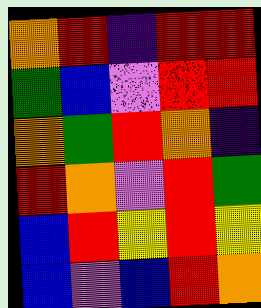[["orange", "red", "indigo", "red", "red"], ["green", "blue", "violet", "red", "red"], ["orange", "green", "red", "orange", "indigo"], ["red", "orange", "violet", "red", "green"], ["blue", "red", "yellow", "red", "yellow"], ["blue", "violet", "blue", "red", "orange"]]